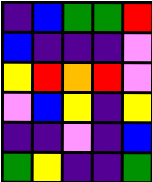[["indigo", "blue", "green", "green", "red"], ["blue", "indigo", "indigo", "indigo", "violet"], ["yellow", "red", "orange", "red", "violet"], ["violet", "blue", "yellow", "indigo", "yellow"], ["indigo", "indigo", "violet", "indigo", "blue"], ["green", "yellow", "indigo", "indigo", "green"]]